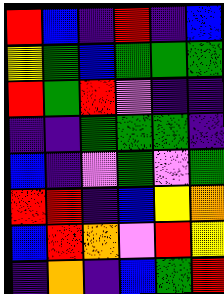[["red", "blue", "indigo", "red", "indigo", "blue"], ["yellow", "green", "blue", "green", "green", "green"], ["red", "green", "red", "violet", "indigo", "indigo"], ["indigo", "indigo", "green", "green", "green", "indigo"], ["blue", "indigo", "violet", "green", "violet", "green"], ["red", "red", "indigo", "blue", "yellow", "orange"], ["blue", "red", "orange", "violet", "red", "yellow"], ["indigo", "orange", "indigo", "blue", "green", "red"]]